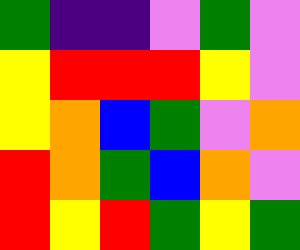[["green", "indigo", "indigo", "violet", "green", "violet"], ["yellow", "red", "red", "red", "yellow", "violet"], ["yellow", "orange", "blue", "green", "violet", "orange"], ["red", "orange", "green", "blue", "orange", "violet"], ["red", "yellow", "red", "green", "yellow", "green"]]